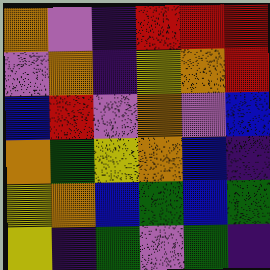[["orange", "violet", "indigo", "red", "red", "red"], ["violet", "orange", "indigo", "yellow", "orange", "red"], ["blue", "red", "violet", "orange", "violet", "blue"], ["orange", "green", "yellow", "orange", "blue", "indigo"], ["yellow", "orange", "blue", "green", "blue", "green"], ["yellow", "indigo", "green", "violet", "green", "indigo"]]